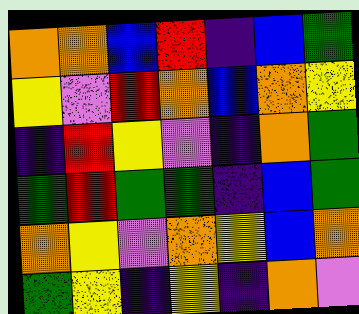[["orange", "orange", "blue", "red", "indigo", "blue", "green"], ["yellow", "violet", "red", "orange", "blue", "orange", "yellow"], ["indigo", "red", "yellow", "violet", "indigo", "orange", "green"], ["green", "red", "green", "green", "indigo", "blue", "green"], ["orange", "yellow", "violet", "orange", "yellow", "blue", "orange"], ["green", "yellow", "indigo", "yellow", "indigo", "orange", "violet"]]